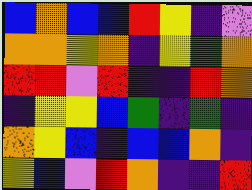[["blue", "orange", "blue", "blue", "red", "yellow", "indigo", "violet"], ["orange", "orange", "yellow", "orange", "indigo", "yellow", "green", "orange"], ["red", "red", "violet", "red", "indigo", "indigo", "red", "orange"], ["indigo", "yellow", "yellow", "blue", "green", "indigo", "green", "indigo"], ["orange", "yellow", "blue", "indigo", "blue", "blue", "orange", "indigo"], ["yellow", "blue", "violet", "red", "orange", "indigo", "indigo", "red"]]